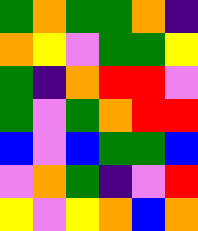[["green", "orange", "green", "green", "orange", "indigo"], ["orange", "yellow", "violet", "green", "green", "yellow"], ["green", "indigo", "orange", "red", "red", "violet"], ["green", "violet", "green", "orange", "red", "red"], ["blue", "violet", "blue", "green", "green", "blue"], ["violet", "orange", "green", "indigo", "violet", "red"], ["yellow", "violet", "yellow", "orange", "blue", "orange"]]